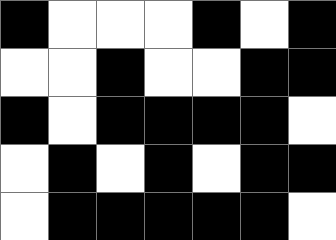[["black", "white", "white", "white", "black", "white", "black"], ["white", "white", "black", "white", "white", "black", "black"], ["black", "white", "black", "black", "black", "black", "white"], ["white", "black", "white", "black", "white", "black", "black"], ["white", "black", "black", "black", "black", "black", "white"]]